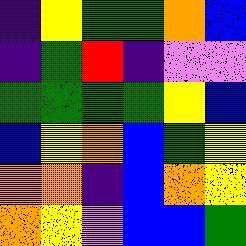[["indigo", "yellow", "green", "green", "orange", "blue"], ["indigo", "green", "red", "indigo", "violet", "violet"], ["green", "green", "green", "green", "yellow", "blue"], ["blue", "yellow", "orange", "blue", "green", "yellow"], ["orange", "orange", "indigo", "blue", "orange", "yellow"], ["orange", "yellow", "violet", "blue", "blue", "green"]]